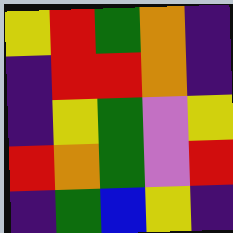[["yellow", "red", "green", "orange", "indigo"], ["indigo", "red", "red", "orange", "indigo"], ["indigo", "yellow", "green", "violet", "yellow"], ["red", "orange", "green", "violet", "red"], ["indigo", "green", "blue", "yellow", "indigo"]]